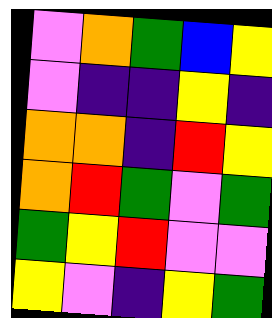[["violet", "orange", "green", "blue", "yellow"], ["violet", "indigo", "indigo", "yellow", "indigo"], ["orange", "orange", "indigo", "red", "yellow"], ["orange", "red", "green", "violet", "green"], ["green", "yellow", "red", "violet", "violet"], ["yellow", "violet", "indigo", "yellow", "green"]]